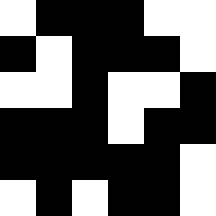[["white", "black", "black", "black", "white", "white"], ["black", "white", "black", "black", "black", "white"], ["white", "white", "black", "white", "white", "black"], ["black", "black", "black", "white", "black", "black"], ["black", "black", "black", "black", "black", "white"], ["white", "black", "white", "black", "black", "white"]]